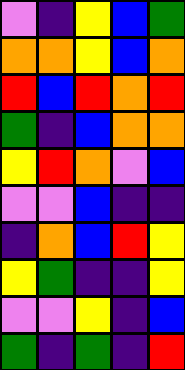[["violet", "indigo", "yellow", "blue", "green"], ["orange", "orange", "yellow", "blue", "orange"], ["red", "blue", "red", "orange", "red"], ["green", "indigo", "blue", "orange", "orange"], ["yellow", "red", "orange", "violet", "blue"], ["violet", "violet", "blue", "indigo", "indigo"], ["indigo", "orange", "blue", "red", "yellow"], ["yellow", "green", "indigo", "indigo", "yellow"], ["violet", "violet", "yellow", "indigo", "blue"], ["green", "indigo", "green", "indigo", "red"]]